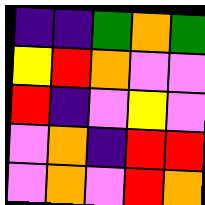[["indigo", "indigo", "green", "orange", "green"], ["yellow", "red", "orange", "violet", "violet"], ["red", "indigo", "violet", "yellow", "violet"], ["violet", "orange", "indigo", "red", "red"], ["violet", "orange", "violet", "red", "orange"]]